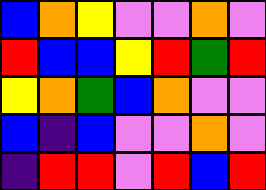[["blue", "orange", "yellow", "violet", "violet", "orange", "violet"], ["red", "blue", "blue", "yellow", "red", "green", "red"], ["yellow", "orange", "green", "blue", "orange", "violet", "violet"], ["blue", "indigo", "blue", "violet", "violet", "orange", "violet"], ["indigo", "red", "red", "violet", "red", "blue", "red"]]